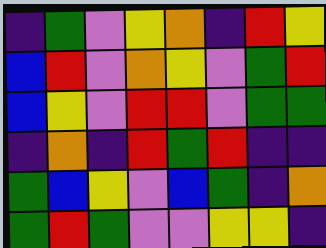[["indigo", "green", "violet", "yellow", "orange", "indigo", "red", "yellow"], ["blue", "red", "violet", "orange", "yellow", "violet", "green", "red"], ["blue", "yellow", "violet", "red", "red", "violet", "green", "green"], ["indigo", "orange", "indigo", "red", "green", "red", "indigo", "indigo"], ["green", "blue", "yellow", "violet", "blue", "green", "indigo", "orange"], ["green", "red", "green", "violet", "violet", "yellow", "yellow", "indigo"]]